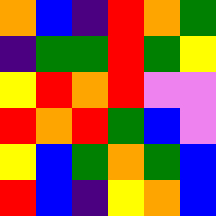[["orange", "blue", "indigo", "red", "orange", "green"], ["indigo", "green", "green", "red", "green", "yellow"], ["yellow", "red", "orange", "red", "violet", "violet"], ["red", "orange", "red", "green", "blue", "violet"], ["yellow", "blue", "green", "orange", "green", "blue"], ["red", "blue", "indigo", "yellow", "orange", "blue"]]